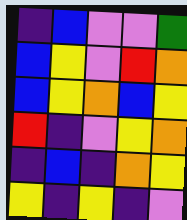[["indigo", "blue", "violet", "violet", "green"], ["blue", "yellow", "violet", "red", "orange"], ["blue", "yellow", "orange", "blue", "yellow"], ["red", "indigo", "violet", "yellow", "orange"], ["indigo", "blue", "indigo", "orange", "yellow"], ["yellow", "indigo", "yellow", "indigo", "violet"]]